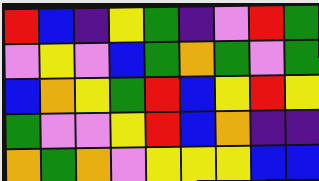[["red", "blue", "indigo", "yellow", "green", "indigo", "violet", "red", "green"], ["violet", "yellow", "violet", "blue", "green", "orange", "green", "violet", "green"], ["blue", "orange", "yellow", "green", "red", "blue", "yellow", "red", "yellow"], ["green", "violet", "violet", "yellow", "red", "blue", "orange", "indigo", "indigo"], ["orange", "green", "orange", "violet", "yellow", "yellow", "yellow", "blue", "blue"]]